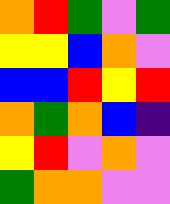[["orange", "red", "green", "violet", "green"], ["yellow", "yellow", "blue", "orange", "violet"], ["blue", "blue", "red", "yellow", "red"], ["orange", "green", "orange", "blue", "indigo"], ["yellow", "red", "violet", "orange", "violet"], ["green", "orange", "orange", "violet", "violet"]]